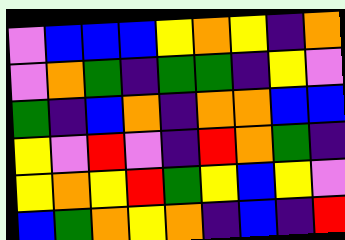[["violet", "blue", "blue", "blue", "yellow", "orange", "yellow", "indigo", "orange"], ["violet", "orange", "green", "indigo", "green", "green", "indigo", "yellow", "violet"], ["green", "indigo", "blue", "orange", "indigo", "orange", "orange", "blue", "blue"], ["yellow", "violet", "red", "violet", "indigo", "red", "orange", "green", "indigo"], ["yellow", "orange", "yellow", "red", "green", "yellow", "blue", "yellow", "violet"], ["blue", "green", "orange", "yellow", "orange", "indigo", "blue", "indigo", "red"]]